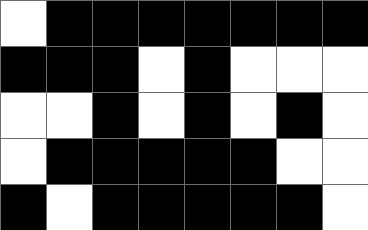[["white", "black", "black", "black", "black", "black", "black", "black"], ["black", "black", "black", "white", "black", "white", "white", "white"], ["white", "white", "black", "white", "black", "white", "black", "white"], ["white", "black", "black", "black", "black", "black", "white", "white"], ["black", "white", "black", "black", "black", "black", "black", "white"]]